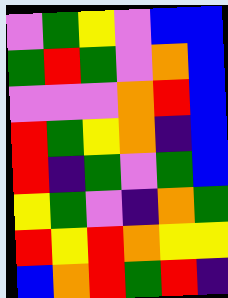[["violet", "green", "yellow", "violet", "blue", "blue"], ["green", "red", "green", "violet", "orange", "blue"], ["violet", "violet", "violet", "orange", "red", "blue"], ["red", "green", "yellow", "orange", "indigo", "blue"], ["red", "indigo", "green", "violet", "green", "blue"], ["yellow", "green", "violet", "indigo", "orange", "green"], ["red", "yellow", "red", "orange", "yellow", "yellow"], ["blue", "orange", "red", "green", "red", "indigo"]]